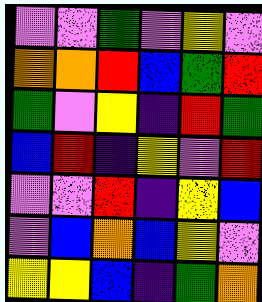[["violet", "violet", "green", "violet", "yellow", "violet"], ["orange", "orange", "red", "blue", "green", "red"], ["green", "violet", "yellow", "indigo", "red", "green"], ["blue", "red", "indigo", "yellow", "violet", "red"], ["violet", "violet", "red", "indigo", "yellow", "blue"], ["violet", "blue", "orange", "blue", "yellow", "violet"], ["yellow", "yellow", "blue", "indigo", "green", "orange"]]